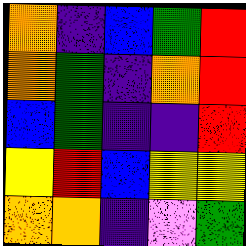[["orange", "indigo", "blue", "green", "red"], ["orange", "green", "indigo", "orange", "red"], ["blue", "green", "indigo", "indigo", "red"], ["yellow", "red", "blue", "yellow", "yellow"], ["orange", "orange", "indigo", "violet", "green"]]